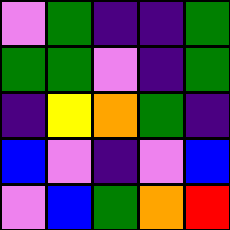[["violet", "green", "indigo", "indigo", "green"], ["green", "green", "violet", "indigo", "green"], ["indigo", "yellow", "orange", "green", "indigo"], ["blue", "violet", "indigo", "violet", "blue"], ["violet", "blue", "green", "orange", "red"]]